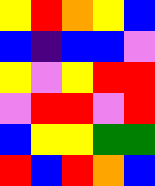[["yellow", "red", "orange", "yellow", "blue"], ["blue", "indigo", "blue", "blue", "violet"], ["yellow", "violet", "yellow", "red", "red"], ["violet", "red", "red", "violet", "red"], ["blue", "yellow", "yellow", "green", "green"], ["red", "blue", "red", "orange", "blue"]]